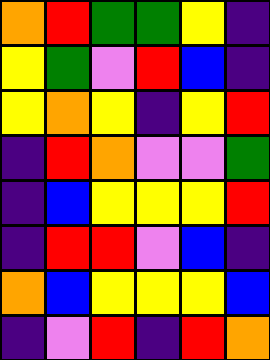[["orange", "red", "green", "green", "yellow", "indigo"], ["yellow", "green", "violet", "red", "blue", "indigo"], ["yellow", "orange", "yellow", "indigo", "yellow", "red"], ["indigo", "red", "orange", "violet", "violet", "green"], ["indigo", "blue", "yellow", "yellow", "yellow", "red"], ["indigo", "red", "red", "violet", "blue", "indigo"], ["orange", "blue", "yellow", "yellow", "yellow", "blue"], ["indigo", "violet", "red", "indigo", "red", "orange"]]